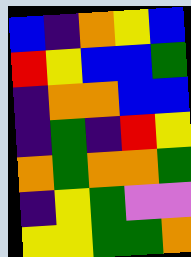[["blue", "indigo", "orange", "yellow", "blue"], ["red", "yellow", "blue", "blue", "green"], ["indigo", "orange", "orange", "blue", "blue"], ["indigo", "green", "indigo", "red", "yellow"], ["orange", "green", "orange", "orange", "green"], ["indigo", "yellow", "green", "violet", "violet"], ["yellow", "yellow", "green", "green", "orange"]]